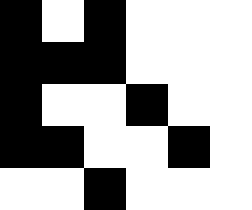[["black", "white", "black", "white", "white", "white"], ["black", "black", "black", "white", "white", "white"], ["black", "white", "white", "black", "white", "white"], ["black", "black", "white", "white", "black", "white"], ["white", "white", "black", "white", "white", "white"]]